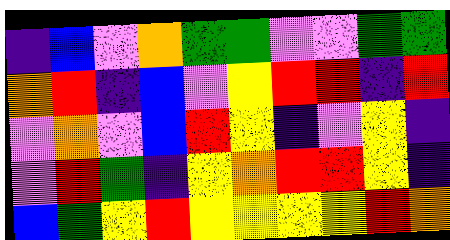[["indigo", "blue", "violet", "orange", "green", "green", "violet", "violet", "green", "green"], ["orange", "red", "indigo", "blue", "violet", "yellow", "red", "red", "indigo", "red"], ["violet", "orange", "violet", "blue", "red", "yellow", "indigo", "violet", "yellow", "indigo"], ["violet", "red", "green", "indigo", "yellow", "orange", "red", "red", "yellow", "indigo"], ["blue", "green", "yellow", "red", "yellow", "yellow", "yellow", "yellow", "red", "orange"]]